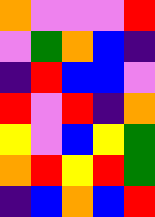[["orange", "violet", "violet", "violet", "red"], ["violet", "green", "orange", "blue", "indigo"], ["indigo", "red", "blue", "blue", "violet"], ["red", "violet", "red", "indigo", "orange"], ["yellow", "violet", "blue", "yellow", "green"], ["orange", "red", "yellow", "red", "green"], ["indigo", "blue", "orange", "blue", "red"]]